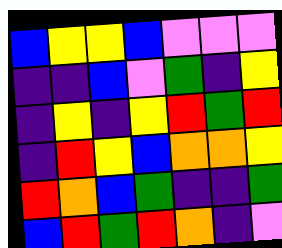[["blue", "yellow", "yellow", "blue", "violet", "violet", "violet"], ["indigo", "indigo", "blue", "violet", "green", "indigo", "yellow"], ["indigo", "yellow", "indigo", "yellow", "red", "green", "red"], ["indigo", "red", "yellow", "blue", "orange", "orange", "yellow"], ["red", "orange", "blue", "green", "indigo", "indigo", "green"], ["blue", "red", "green", "red", "orange", "indigo", "violet"]]